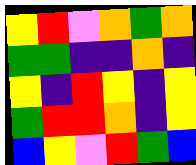[["yellow", "red", "violet", "orange", "green", "orange"], ["green", "green", "indigo", "indigo", "orange", "indigo"], ["yellow", "indigo", "red", "yellow", "indigo", "yellow"], ["green", "red", "red", "orange", "indigo", "yellow"], ["blue", "yellow", "violet", "red", "green", "blue"]]